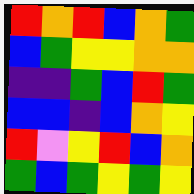[["red", "orange", "red", "blue", "orange", "green"], ["blue", "green", "yellow", "yellow", "orange", "orange"], ["indigo", "indigo", "green", "blue", "red", "green"], ["blue", "blue", "indigo", "blue", "orange", "yellow"], ["red", "violet", "yellow", "red", "blue", "orange"], ["green", "blue", "green", "yellow", "green", "yellow"]]